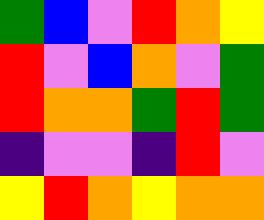[["green", "blue", "violet", "red", "orange", "yellow"], ["red", "violet", "blue", "orange", "violet", "green"], ["red", "orange", "orange", "green", "red", "green"], ["indigo", "violet", "violet", "indigo", "red", "violet"], ["yellow", "red", "orange", "yellow", "orange", "orange"]]